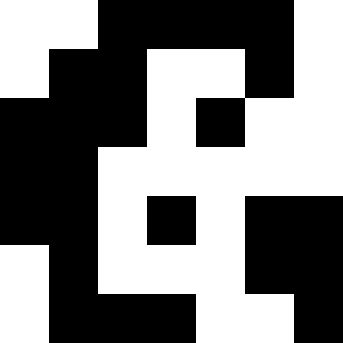[["white", "white", "black", "black", "black", "black", "white"], ["white", "black", "black", "white", "white", "black", "white"], ["black", "black", "black", "white", "black", "white", "white"], ["black", "black", "white", "white", "white", "white", "white"], ["black", "black", "white", "black", "white", "black", "black"], ["white", "black", "white", "white", "white", "black", "black"], ["white", "black", "black", "black", "white", "white", "black"]]